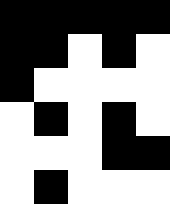[["black", "black", "black", "black", "black"], ["black", "black", "white", "black", "white"], ["black", "white", "white", "white", "white"], ["white", "black", "white", "black", "white"], ["white", "white", "white", "black", "black"], ["white", "black", "white", "white", "white"]]